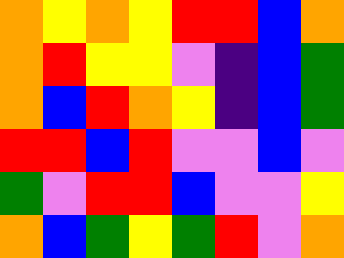[["orange", "yellow", "orange", "yellow", "red", "red", "blue", "orange"], ["orange", "red", "yellow", "yellow", "violet", "indigo", "blue", "green"], ["orange", "blue", "red", "orange", "yellow", "indigo", "blue", "green"], ["red", "red", "blue", "red", "violet", "violet", "blue", "violet"], ["green", "violet", "red", "red", "blue", "violet", "violet", "yellow"], ["orange", "blue", "green", "yellow", "green", "red", "violet", "orange"]]